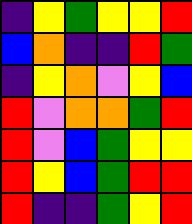[["indigo", "yellow", "green", "yellow", "yellow", "red"], ["blue", "orange", "indigo", "indigo", "red", "green"], ["indigo", "yellow", "orange", "violet", "yellow", "blue"], ["red", "violet", "orange", "orange", "green", "red"], ["red", "violet", "blue", "green", "yellow", "yellow"], ["red", "yellow", "blue", "green", "red", "red"], ["red", "indigo", "indigo", "green", "yellow", "red"]]